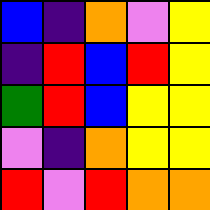[["blue", "indigo", "orange", "violet", "yellow"], ["indigo", "red", "blue", "red", "yellow"], ["green", "red", "blue", "yellow", "yellow"], ["violet", "indigo", "orange", "yellow", "yellow"], ["red", "violet", "red", "orange", "orange"]]